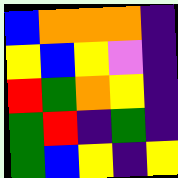[["blue", "orange", "orange", "orange", "indigo"], ["yellow", "blue", "yellow", "violet", "indigo"], ["red", "green", "orange", "yellow", "indigo"], ["green", "red", "indigo", "green", "indigo"], ["green", "blue", "yellow", "indigo", "yellow"]]